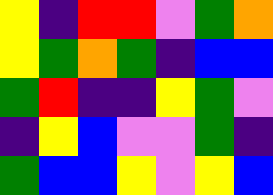[["yellow", "indigo", "red", "red", "violet", "green", "orange"], ["yellow", "green", "orange", "green", "indigo", "blue", "blue"], ["green", "red", "indigo", "indigo", "yellow", "green", "violet"], ["indigo", "yellow", "blue", "violet", "violet", "green", "indigo"], ["green", "blue", "blue", "yellow", "violet", "yellow", "blue"]]